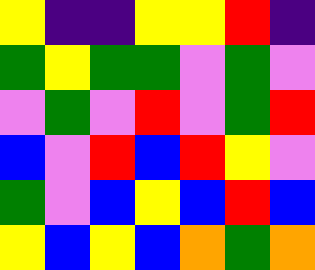[["yellow", "indigo", "indigo", "yellow", "yellow", "red", "indigo"], ["green", "yellow", "green", "green", "violet", "green", "violet"], ["violet", "green", "violet", "red", "violet", "green", "red"], ["blue", "violet", "red", "blue", "red", "yellow", "violet"], ["green", "violet", "blue", "yellow", "blue", "red", "blue"], ["yellow", "blue", "yellow", "blue", "orange", "green", "orange"]]